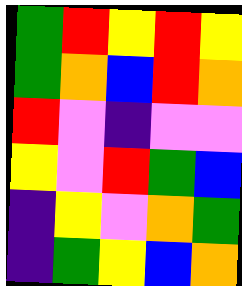[["green", "red", "yellow", "red", "yellow"], ["green", "orange", "blue", "red", "orange"], ["red", "violet", "indigo", "violet", "violet"], ["yellow", "violet", "red", "green", "blue"], ["indigo", "yellow", "violet", "orange", "green"], ["indigo", "green", "yellow", "blue", "orange"]]